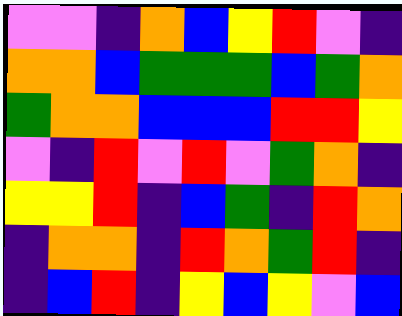[["violet", "violet", "indigo", "orange", "blue", "yellow", "red", "violet", "indigo"], ["orange", "orange", "blue", "green", "green", "green", "blue", "green", "orange"], ["green", "orange", "orange", "blue", "blue", "blue", "red", "red", "yellow"], ["violet", "indigo", "red", "violet", "red", "violet", "green", "orange", "indigo"], ["yellow", "yellow", "red", "indigo", "blue", "green", "indigo", "red", "orange"], ["indigo", "orange", "orange", "indigo", "red", "orange", "green", "red", "indigo"], ["indigo", "blue", "red", "indigo", "yellow", "blue", "yellow", "violet", "blue"]]